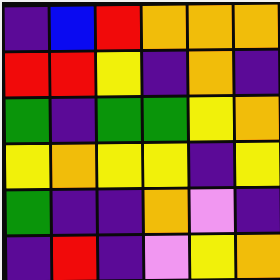[["indigo", "blue", "red", "orange", "orange", "orange"], ["red", "red", "yellow", "indigo", "orange", "indigo"], ["green", "indigo", "green", "green", "yellow", "orange"], ["yellow", "orange", "yellow", "yellow", "indigo", "yellow"], ["green", "indigo", "indigo", "orange", "violet", "indigo"], ["indigo", "red", "indigo", "violet", "yellow", "orange"]]